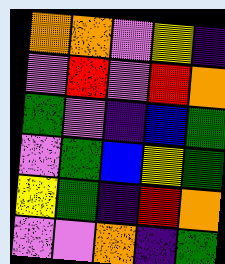[["orange", "orange", "violet", "yellow", "indigo"], ["violet", "red", "violet", "red", "orange"], ["green", "violet", "indigo", "blue", "green"], ["violet", "green", "blue", "yellow", "green"], ["yellow", "green", "indigo", "red", "orange"], ["violet", "violet", "orange", "indigo", "green"]]